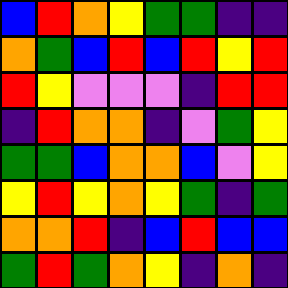[["blue", "red", "orange", "yellow", "green", "green", "indigo", "indigo"], ["orange", "green", "blue", "red", "blue", "red", "yellow", "red"], ["red", "yellow", "violet", "violet", "violet", "indigo", "red", "red"], ["indigo", "red", "orange", "orange", "indigo", "violet", "green", "yellow"], ["green", "green", "blue", "orange", "orange", "blue", "violet", "yellow"], ["yellow", "red", "yellow", "orange", "yellow", "green", "indigo", "green"], ["orange", "orange", "red", "indigo", "blue", "red", "blue", "blue"], ["green", "red", "green", "orange", "yellow", "indigo", "orange", "indigo"]]